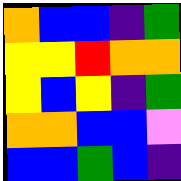[["orange", "blue", "blue", "indigo", "green"], ["yellow", "yellow", "red", "orange", "orange"], ["yellow", "blue", "yellow", "indigo", "green"], ["orange", "orange", "blue", "blue", "violet"], ["blue", "blue", "green", "blue", "indigo"]]